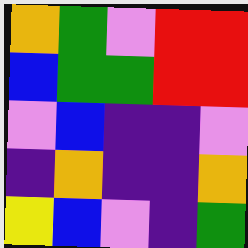[["orange", "green", "violet", "red", "red"], ["blue", "green", "green", "red", "red"], ["violet", "blue", "indigo", "indigo", "violet"], ["indigo", "orange", "indigo", "indigo", "orange"], ["yellow", "blue", "violet", "indigo", "green"]]